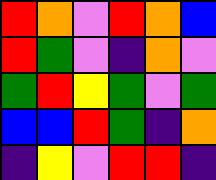[["red", "orange", "violet", "red", "orange", "blue"], ["red", "green", "violet", "indigo", "orange", "violet"], ["green", "red", "yellow", "green", "violet", "green"], ["blue", "blue", "red", "green", "indigo", "orange"], ["indigo", "yellow", "violet", "red", "red", "indigo"]]